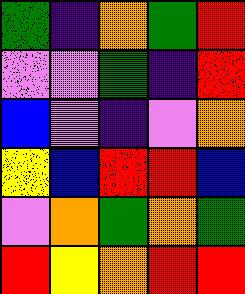[["green", "indigo", "orange", "green", "red"], ["violet", "violet", "green", "indigo", "red"], ["blue", "violet", "indigo", "violet", "orange"], ["yellow", "blue", "red", "red", "blue"], ["violet", "orange", "green", "orange", "green"], ["red", "yellow", "orange", "red", "red"]]